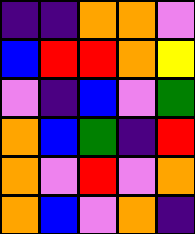[["indigo", "indigo", "orange", "orange", "violet"], ["blue", "red", "red", "orange", "yellow"], ["violet", "indigo", "blue", "violet", "green"], ["orange", "blue", "green", "indigo", "red"], ["orange", "violet", "red", "violet", "orange"], ["orange", "blue", "violet", "orange", "indigo"]]